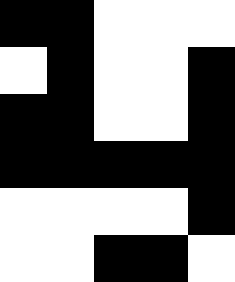[["black", "black", "white", "white", "white"], ["white", "black", "white", "white", "black"], ["black", "black", "white", "white", "black"], ["black", "black", "black", "black", "black"], ["white", "white", "white", "white", "black"], ["white", "white", "black", "black", "white"]]